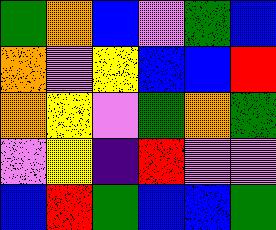[["green", "orange", "blue", "violet", "green", "blue"], ["orange", "violet", "yellow", "blue", "blue", "red"], ["orange", "yellow", "violet", "green", "orange", "green"], ["violet", "yellow", "indigo", "red", "violet", "violet"], ["blue", "red", "green", "blue", "blue", "green"]]